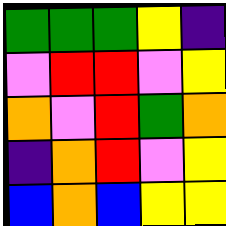[["green", "green", "green", "yellow", "indigo"], ["violet", "red", "red", "violet", "yellow"], ["orange", "violet", "red", "green", "orange"], ["indigo", "orange", "red", "violet", "yellow"], ["blue", "orange", "blue", "yellow", "yellow"]]